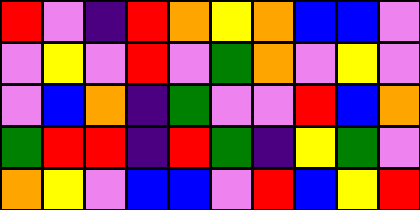[["red", "violet", "indigo", "red", "orange", "yellow", "orange", "blue", "blue", "violet"], ["violet", "yellow", "violet", "red", "violet", "green", "orange", "violet", "yellow", "violet"], ["violet", "blue", "orange", "indigo", "green", "violet", "violet", "red", "blue", "orange"], ["green", "red", "red", "indigo", "red", "green", "indigo", "yellow", "green", "violet"], ["orange", "yellow", "violet", "blue", "blue", "violet", "red", "blue", "yellow", "red"]]